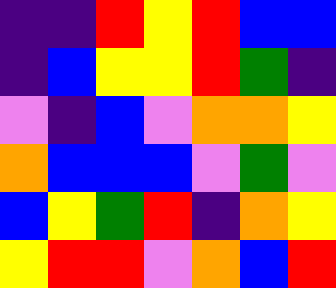[["indigo", "indigo", "red", "yellow", "red", "blue", "blue"], ["indigo", "blue", "yellow", "yellow", "red", "green", "indigo"], ["violet", "indigo", "blue", "violet", "orange", "orange", "yellow"], ["orange", "blue", "blue", "blue", "violet", "green", "violet"], ["blue", "yellow", "green", "red", "indigo", "orange", "yellow"], ["yellow", "red", "red", "violet", "orange", "blue", "red"]]